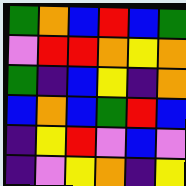[["green", "orange", "blue", "red", "blue", "green"], ["violet", "red", "red", "orange", "yellow", "orange"], ["green", "indigo", "blue", "yellow", "indigo", "orange"], ["blue", "orange", "blue", "green", "red", "blue"], ["indigo", "yellow", "red", "violet", "blue", "violet"], ["indigo", "violet", "yellow", "orange", "indigo", "yellow"]]